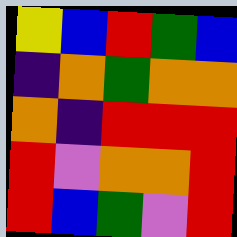[["yellow", "blue", "red", "green", "blue"], ["indigo", "orange", "green", "orange", "orange"], ["orange", "indigo", "red", "red", "red"], ["red", "violet", "orange", "orange", "red"], ["red", "blue", "green", "violet", "red"]]